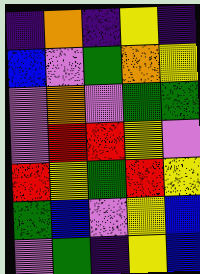[["indigo", "orange", "indigo", "yellow", "indigo"], ["blue", "violet", "green", "orange", "yellow"], ["violet", "orange", "violet", "green", "green"], ["violet", "red", "red", "yellow", "violet"], ["red", "yellow", "green", "red", "yellow"], ["green", "blue", "violet", "yellow", "blue"], ["violet", "green", "indigo", "yellow", "blue"]]